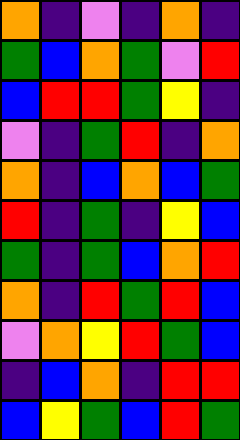[["orange", "indigo", "violet", "indigo", "orange", "indigo"], ["green", "blue", "orange", "green", "violet", "red"], ["blue", "red", "red", "green", "yellow", "indigo"], ["violet", "indigo", "green", "red", "indigo", "orange"], ["orange", "indigo", "blue", "orange", "blue", "green"], ["red", "indigo", "green", "indigo", "yellow", "blue"], ["green", "indigo", "green", "blue", "orange", "red"], ["orange", "indigo", "red", "green", "red", "blue"], ["violet", "orange", "yellow", "red", "green", "blue"], ["indigo", "blue", "orange", "indigo", "red", "red"], ["blue", "yellow", "green", "blue", "red", "green"]]